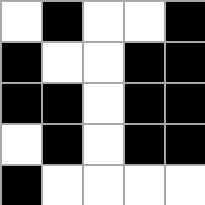[["white", "black", "white", "white", "black"], ["black", "white", "white", "black", "black"], ["black", "black", "white", "black", "black"], ["white", "black", "white", "black", "black"], ["black", "white", "white", "white", "white"]]